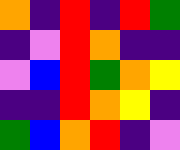[["orange", "indigo", "red", "indigo", "red", "green"], ["indigo", "violet", "red", "orange", "indigo", "indigo"], ["violet", "blue", "red", "green", "orange", "yellow"], ["indigo", "indigo", "red", "orange", "yellow", "indigo"], ["green", "blue", "orange", "red", "indigo", "violet"]]